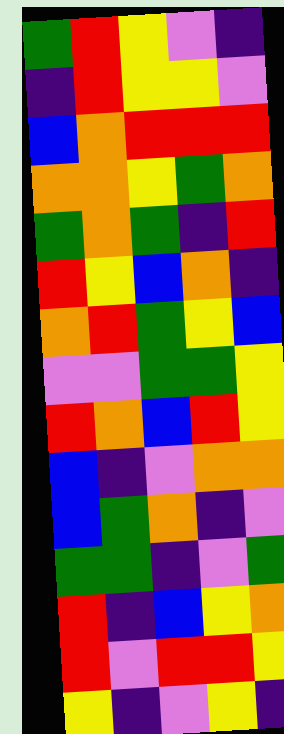[["green", "red", "yellow", "violet", "indigo"], ["indigo", "red", "yellow", "yellow", "violet"], ["blue", "orange", "red", "red", "red"], ["orange", "orange", "yellow", "green", "orange"], ["green", "orange", "green", "indigo", "red"], ["red", "yellow", "blue", "orange", "indigo"], ["orange", "red", "green", "yellow", "blue"], ["violet", "violet", "green", "green", "yellow"], ["red", "orange", "blue", "red", "yellow"], ["blue", "indigo", "violet", "orange", "orange"], ["blue", "green", "orange", "indigo", "violet"], ["green", "green", "indigo", "violet", "green"], ["red", "indigo", "blue", "yellow", "orange"], ["red", "violet", "red", "red", "yellow"], ["yellow", "indigo", "violet", "yellow", "indigo"]]